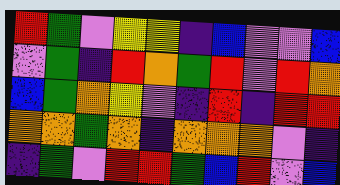[["red", "green", "violet", "yellow", "yellow", "indigo", "blue", "violet", "violet", "blue"], ["violet", "green", "indigo", "red", "orange", "green", "red", "violet", "red", "orange"], ["blue", "green", "orange", "yellow", "violet", "indigo", "red", "indigo", "red", "red"], ["orange", "orange", "green", "orange", "indigo", "orange", "orange", "orange", "violet", "indigo"], ["indigo", "green", "violet", "red", "red", "green", "blue", "red", "violet", "blue"]]